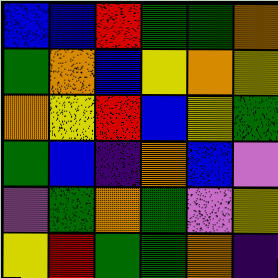[["blue", "blue", "red", "green", "green", "orange"], ["green", "orange", "blue", "yellow", "orange", "yellow"], ["orange", "yellow", "red", "blue", "yellow", "green"], ["green", "blue", "indigo", "orange", "blue", "violet"], ["violet", "green", "orange", "green", "violet", "yellow"], ["yellow", "red", "green", "green", "orange", "indigo"]]